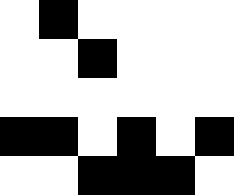[["white", "black", "white", "white", "white", "white"], ["white", "white", "black", "white", "white", "white"], ["white", "white", "white", "white", "white", "white"], ["black", "black", "white", "black", "white", "black"], ["white", "white", "black", "black", "black", "white"]]